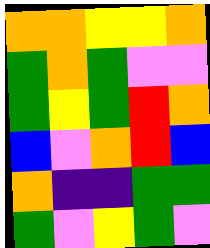[["orange", "orange", "yellow", "yellow", "orange"], ["green", "orange", "green", "violet", "violet"], ["green", "yellow", "green", "red", "orange"], ["blue", "violet", "orange", "red", "blue"], ["orange", "indigo", "indigo", "green", "green"], ["green", "violet", "yellow", "green", "violet"]]